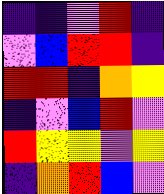[["indigo", "indigo", "violet", "red", "indigo"], ["violet", "blue", "red", "red", "indigo"], ["red", "red", "indigo", "orange", "yellow"], ["indigo", "violet", "blue", "red", "violet"], ["red", "yellow", "yellow", "violet", "yellow"], ["indigo", "orange", "red", "blue", "violet"]]